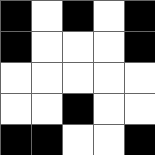[["black", "white", "black", "white", "black"], ["black", "white", "white", "white", "black"], ["white", "white", "white", "white", "white"], ["white", "white", "black", "white", "white"], ["black", "black", "white", "white", "black"]]